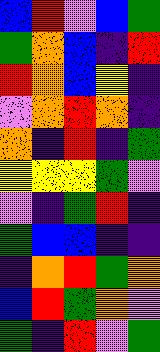[["blue", "red", "violet", "blue", "green"], ["green", "orange", "blue", "indigo", "red"], ["red", "orange", "blue", "yellow", "indigo"], ["violet", "orange", "red", "orange", "indigo"], ["orange", "indigo", "red", "indigo", "green"], ["yellow", "yellow", "yellow", "green", "violet"], ["violet", "indigo", "green", "red", "indigo"], ["green", "blue", "blue", "indigo", "indigo"], ["indigo", "orange", "red", "green", "orange"], ["blue", "red", "green", "orange", "violet"], ["green", "indigo", "red", "violet", "green"]]